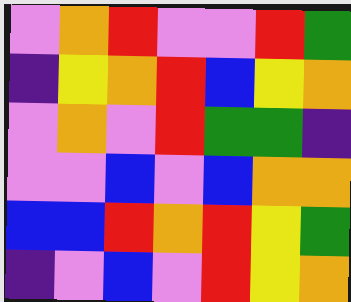[["violet", "orange", "red", "violet", "violet", "red", "green"], ["indigo", "yellow", "orange", "red", "blue", "yellow", "orange"], ["violet", "orange", "violet", "red", "green", "green", "indigo"], ["violet", "violet", "blue", "violet", "blue", "orange", "orange"], ["blue", "blue", "red", "orange", "red", "yellow", "green"], ["indigo", "violet", "blue", "violet", "red", "yellow", "orange"]]